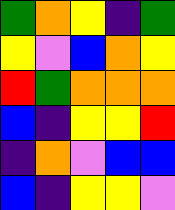[["green", "orange", "yellow", "indigo", "green"], ["yellow", "violet", "blue", "orange", "yellow"], ["red", "green", "orange", "orange", "orange"], ["blue", "indigo", "yellow", "yellow", "red"], ["indigo", "orange", "violet", "blue", "blue"], ["blue", "indigo", "yellow", "yellow", "violet"]]